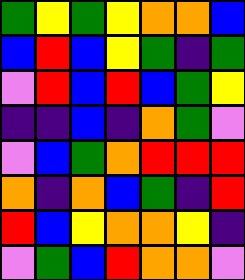[["green", "yellow", "green", "yellow", "orange", "orange", "blue"], ["blue", "red", "blue", "yellow", "green", "indigo", "green"], ["violet", "red", "blue", "red", "blue", "green", "yellow"], ["indigo", "indigo", "blue", "indigo", "orange", "green", "violet"], ["violet", "blue", "green", "orange", "red", "red", "red"], ["orange", "indigo", "orange", "blue", "green", "indigo", "red"], ["red", "blue", "yellow", "orange", "orange", "yellow", "indigo"], ["violet", "green", "blue", "red", "orange", "orange", "violet"]]